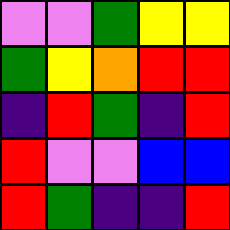[["violet", "violet", "green", "yellow", "yellow"], ["green", "yellow", "orange", "red", "red"], ["indigo", "red", "green", "indigo", "red"], ["red", "violet", "violet", "blue", "blue"], ["red", "green", "indigo", "indigo", "red"]]